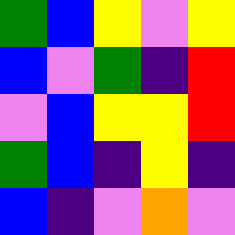[["green", "blue", "yellow", "violet", "yellow"], ["blue", "violet", "green", "indigo", "red"], ["violet", "blue", "yellow", "yellow", "red"], ["green", "blue", "indigo", "yellow", "indigo"], ["blue", "indigo", "violet", "orange", "violet"]]